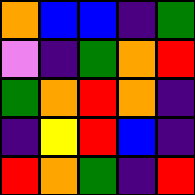[["orange", "blue", "blue", "indigo", "green"], ["violet", "indigo", "green", "orange", "red"], ["green", "orange", "red", "orange", "indigo"], ["indigo", "yellow", "red", "blue", "indigo"], ["red", "orange", "green", "indigo", "red"]]